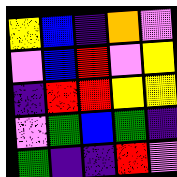[["yellow", "blue", "indigo", "orange", "violet"], ["violet", "blue", "red", "violet", "yellow"], ["indigo", "red", "red", "yellow", "yellow"], ["violet", "green", "blue", "green", "indigo"], ["green", "indigo", "indigo", "red", "violet"]]